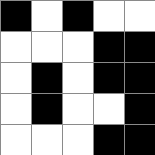[["black", "white", "black", "white", "white"], ["white", "white", "white", "black", "black"], ["white", "black", "white", "black", "black"], ["white", "black", "white", "white", "black"], ["white", "white", "white", "black", "black"]]